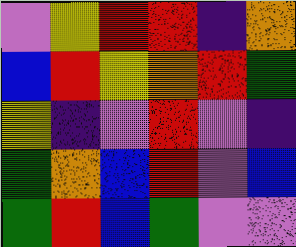[["violet", "yellow", "red", "red", "indigo", "orange"], ["blue", "red", "yellow", "orange", "red", "green"], ["yellow", "indigo", "violet", "red", "violet", "indigo"], ["green", "orange", "blue", "red", "violet", "blue"], ["green", "red", "blue", "green", "violet", "violet"]]